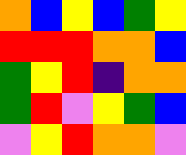[["orange", "blue", "yellow", "blue", "green", "yellow"], ["red", "red", "red", "orange", "orange", "blue"], ["green", "yellow", "red", "indigo", "orange", "orange"], ["green", "red", "violet", "yellow", "green", "blue"], ["violet", "yellow", "red", "orange", "orange", "violet"]]